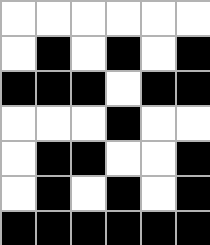[["white", "white", "white", "white", "white", "white"], ["white", "black", "white", "black", "white", "black"], ["black", "black", "black", "white", "black", "black"], ["white", "white", "white", "black", "white", "white"], ["white", "black", "black", "white", "white", "black"], ["white", "black", "white", "black", "white", "black"], ["black", "black", "black", "black", "black", "black"]]